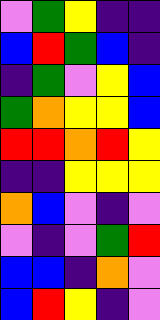[["violet", "green", "yellow", "indigo", "indigo"], ["blue", "red", "green", "blue", "indigo"], ["indigo", "green", "violet", "yellow", "blue"], ["green", "orange", "yellow", "yellow", "blue"], ["red", "red", "orange", "red", "yellow"], ["indigo", "indigo", "yellow", "yellow", "yellow"], ["orange", "blue", "violet", "indigo", "violet"], ["violet", "indigo", "violet", "green", "red"], ["blue", "blue", "indigo", "orange", "violet"], ["blue", "red", "yellow", "indigo", "violet"]]